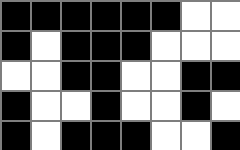[["black", "black", "black", "black", "black", "black", "white", "white"], ["black", "white", "black", "black", "black", "white", "white", "white"], ["white", "white", "black", "black", "white", "white", "black", "black"], ["black", "white", "white", "black", "white", "white", "black", "white"], ["black", "white", "black", "black", "black", "white", "white", "black"]]